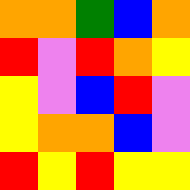[["orange", "orange", "green", "blue", "orange"], ["red", "violet", "red", "orange", "yellow"], ["yellow", "violet", "blue", "red", "violet"], ["yellow", "orange", "orange", "blue", "violet"], ["red", "yellow", "red", "yellow", "yellow"]]